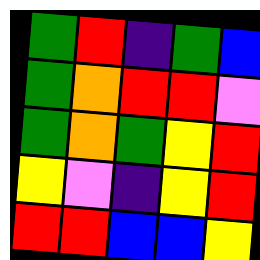[["green", "red", "indigo", "green", "blue"], ["green", "orange", "red", "red", "violet"], ["green", "orange", "green", "yellow", "red"], ["yellow", "violet", "indigo", "yellow", "red"], ["red", "red", "blue", "blue", "yellow"]]